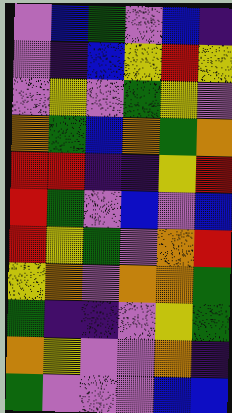[["violet", "blue", "green", "violet", "blue", "indigo"], ["violet", "indigo", "blue", "yellow", "red", "yellow"], ["violet", "yellow", "violet", "green", "yellow", "violet"], ["orange", "green", "blue", "orange", "green", "orange"], ["red", "red", "indigo", "indigo", "yellow", "red"], ["red", "green", "violet", "blue", "violet", "blue"], ["red", "yellow", "green", "violet", "orange", "red"], ["yellow", "orange", "violet", "orange", "orange", "green"], ["green", "indigo", "indigo", "violet", "yellow", "green"], ["orange", "yellow", "violet", "violet", "orange", "indigo"], ["green", "violet", "violet", "violet", "blue", "blue"]]